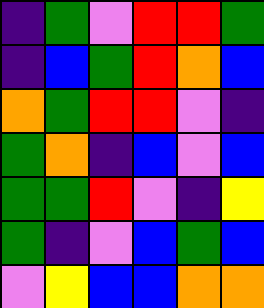[["indigo", "green", "violet", "red", "red", "green"], ["indigo", "blue", "green", "red", "orange", "blue"], ["orange", "green", "red", "red", "violet", "indigo"], ["green", "orange", "indigo", "blue", "violet", "blue"], ["green", "green", "red", "violet", "indigo", "yellow"], ["green", "indigo", "violet", "blue", "green", "blue"], ["violet", "yellow", "blue", "blue", "orange", "orange"]]